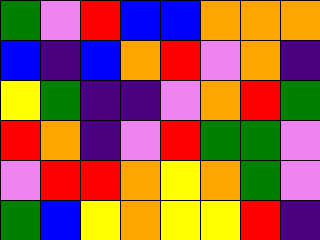[["green", "violet", "red", "blue", "blue", "orange", "orange", "orange"], ["blue", "indigo", "blue", "orange", "red", "violet", "orange", "indigo"], ["yellow", "green", "indigo", "indigo", "violet", "orange", "red", "green"], ["red", "orange", "indigo", "violet", "red", "green", "green", "violet"], ["violet", "red", "red", "orange", "yellow", "orange", "green", "violet"], ["green", "blue", "yellow", "orange", "yellow", "yellow", "red", "indigo"]]